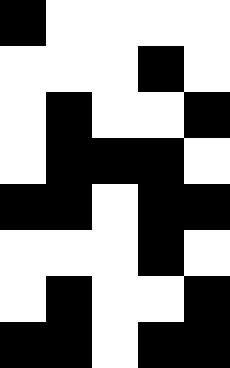[["black", "white", "white", "white", "white"], ["white", "white", "white", "black", "white"], ["white", "black", "white", "white", "black"], ["white", "black", "black", "black", "white"], ["black", "black", "white", "black", "black"], ["white", "white", "white", "black", "white"], ["white", "black", "white", "white", "black"], ["black", "black", "white", "black", "black"]]